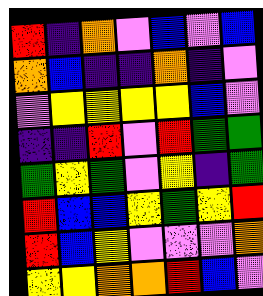[["red", "indigo", "orange", "violet", "blue", "violet", "blue"], ["orange", "blue", "indigo", "indigo", "orange", "indigo", "violet"], ["violet", "yellow", "yellow", "yellow", "yellow", "blue", "violet"], ["indigo", "indigo", "red", "violet", "red", "green", "green"], ["green", "yellow", "green", "violet", "yellow", "indigo", "green"], ["red", "blue", "blue", "yellow", "green", "yellow", "red"], ["red", "blue", "yellow", "violet", "violet", "violet", "orange"], ["yellow", "yellow", "orange", "orange", "red", "blue", "violet"]]